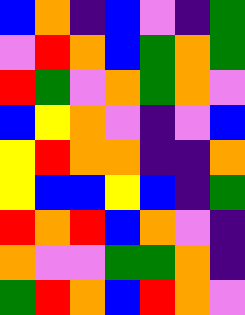[["blue", "orange", "indigo", "blue", "violet", "indigo", "green"], ["violet", "red", "orange", "blue", "green", "orange", "green"], ["red", "green", "violet", "orange", "green", "orange", "violet"], ["blue", "yellow", "orange", "violet", "indigo", "violet", "blue"], ["yellow", "red", "orange", "orange", "indigo", "indigo", "orange"], ["yellow", "blue", "blue", "yellow", "blue", "indigo", "green"], ["red", "orange", "red", "blue", "orange", "violet", "indigo"], ["orange", "violet", "violet", "green", "green", "orange", "indigo"], ["green", "red", "orange", "blue", "red", "orange", "violet"]]